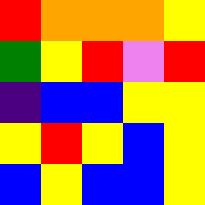[["red", "orange", "orange", "orange", "yellow"], ["green", "yellow", "red", "violet", "red"], ["indigo", "blue", "blue", "yellow", "yellow"], ["yellow", "red", "yellow", "blue", "yellow"], ["blue", "yellow", "blue", "blue", "yellow"]]